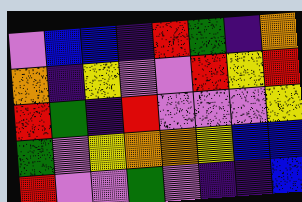[["violet", "blue", "blue", "indigo", "red", "green", "indigo", "orange"], ["orange", "indigo", "yellow", "violet", "violet", "red", "yellow", "red"], ["red", "green", "indigo", "red", "violet", "violet", "violet", "yellow"], ["green", "violet", "yellow", "orange", "orange", "yellow", "blue", "blue"], ["red", "violet", "violet", "green", "violet", "indigo", "indigo", "blue"]]